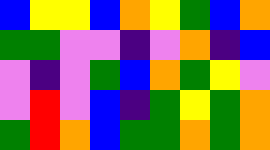[["blue", "yellow", "yellow", "blue", "orange", "yellow", "green", "blue", "orange"], ["green", "green", "violet", "violet", "indigo", "violet", "orange", "indigo", "blue"], ["violet", "indigo", "violet", "green", "blue", "orange", "green", "yellow", "violet"], ["violet", "red", "violet", "blue", "indigo", "green", "yellow", "green", "orange"], ["green", "red", "orange", "blue", "green", "green", "orange", "green", "orange"]]